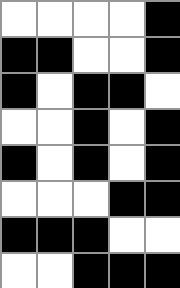[["white", "white", "white", "white", "black"], ["black", "black", "white", "white", "black"], ["black", "white", "black", "black", "white"], ["white", "white", "black", "white", "black"], ["black", "white", "black", "white", "black"], ["white", "white", "white", "black", "black"], ["black", "black", "black", "white", "white"], ["white", "white", "black", "black", "black"]]